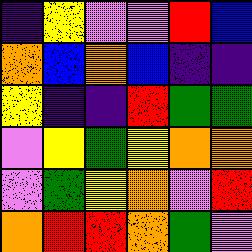[["indigo", "yellow", "violet", "violet", "red", "blue"], ["orange", "blue", "orange", "blue", "indigo", "indigo"], ["yellow", "indigo", "indigo", "red", "green", "green"], ["violet", "yellow", "green", "yellow", "orange", "orange"], ["violet", "green", "yellow", "orange", "violet", "red"], ["orange", "red", "red", "orange", "green", "violet"]]